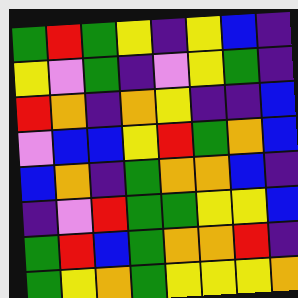[["green", "red", "green", "yellow", "indigo", "yellow", "blue", "indigo"], ["yellow", "violet", "green", "indigo", "violet", "yellow", "green", "indigo"], ["red", "orange", "indigo", "orange", "yellow", "indigo", "indigo", "blue"], ["violet", "blue", "blue", "yellow", "red", "green", "orange", "blue"], ["blue", "orange", "indigo", "green", "orange", "orange", "blue", "indigo"], ["indigo", "violet", "red", "green", "green", "yellow", "yellow", "blue"], ["green", "red", "blue", "green", "orange", "orange", "red", "indigo"], ["green", "yellow", "orange", "green", "yellow", "yellow", "yellow", "orange"]]